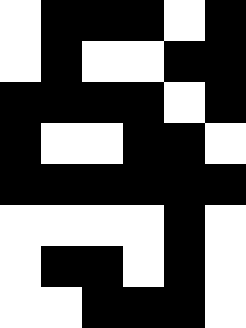[["white", "black", "black", "black", "white", "black"], ["white", "black", "white", "white", "black", "black"], ["black", "black", "black", "black", "white", "black"], ["black", "white", "white", "black", "black", "white"], ["black", "black", "black", "black", "black", "black"], ["white", "white", "white", "white", "black", "white"], ["white", "black", "black", "white", "black", "white"], ["white", "white", "black", "black", "black", "white"]]